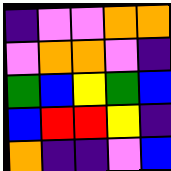[["indigo", "violet", "violet", "orange", "orange"], ["violet", "orange", "orange", "violet", "indigo"], ["green", "blue", "yellow", "green", "blue"], ["blue", "red", "red", "yellow", "indigo"], ["orange", "indigo", "indigo", "violet", "blue"]]